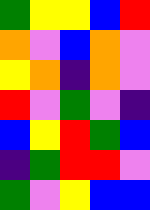[["green", "yellow", "yellow", "blue", "red"], ["orange", "violet", "blue", "orange", "violet"], ["yellow", "orange", "indigo", "orange", "violet"], ["red", "violet", "green", "violet", "indigo"], ["blue", "yellow", "red", "green", "blue"], ["indigo", "green", "red", "red", "violet"], ["green", "violet", "yellow", "blue", "blue"]]